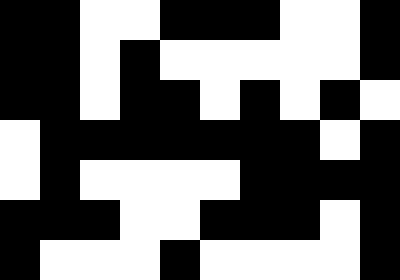[["black", "black", "white", "white", "black", "black", "black", "white", "white", "black"], ["black", "black", "white", "black", "white", "white", "white", "white", "white", "black"], ["black", "black", "white", "black", "black", "white", "black", "white", "black", "white"], ["white", "black", "black", "black", "black", "black", "black", "black", "white", "black"], ["white", "black", "white", "white", "white", "white", "black", "black", "black", "black"], ["black", "black", "black", "white", "white", "black", "black", "black", "white", "black"], ["black", "white", "white", "white", "black", "white", "white", "white", "white", "black"]]